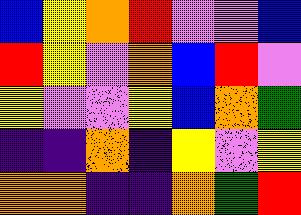[["blue", "yellow", "orange", "red", "violet", "violet", "blue"], ["red", "yellow", "violet", "orange", "blue", "red", "violet"], ["yellow", "violet", "violet", "yellow", "blue", "orange", "green"], ["indigo", "indigo", "orange", "indigo", "yellow", "violet", "yellow"], ["orange", "orange", "indigo", "indigo", "orange", "green", "red"]]